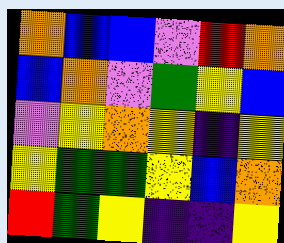[["orange", "blue", "blue", "violet", "red", "orange"], ["blue", "orange", "violet", "green", "yellow", "blue"], ["violet", "yellow", "orange", "yellow", "indigo", "yellow"], ["yellow", "green", "green", "yellow", "blue", "orange"], ["red", "green", "yellow", "indigo", "indigo", "yellow"]]